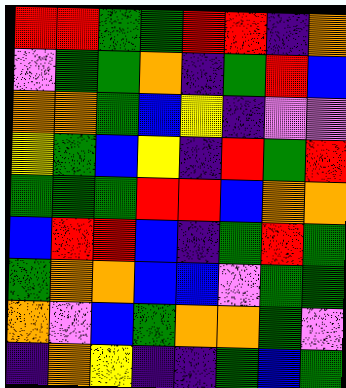[["red", "red", "green", "green", "red", "red", "indigo", "orange"], ["violet", "green", "green", "orange", "indigo", "green", "red", "blue"], ["orange", "orange", "green", "blue", "yellow", "indigo", "violet", "violet"], ["yellow", "green", "blue", "yellow", "indigo", "red", "green", "red"], ["green", "green", "green", "red", "red", "blue", "orange", "orange"], ["blue", "red", "red", "blue", "indigo", "green", "red", "green"], ["green", "orange", "orange", "blue", "blue", "violet", "green", "green"], ["orange", "violet", "blue", "green", "orange", "orange", "green", "violet"], ["indigo", "orange", "yellow", "indigo", "indigo", "green", "blue", "green"]]